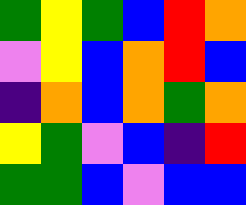[["green", "yellow", "green", "blue", "red", "orange"], ["violet", "yellow", "blue", "orange", "red", "blue"], ["indigo", "orange", "blue", "orange", "green", "orange"], ["yellow", "green", "violet", "blue", "indigo", "red"], ["green", "green", "blue", "violet", "blue", "blue"]]